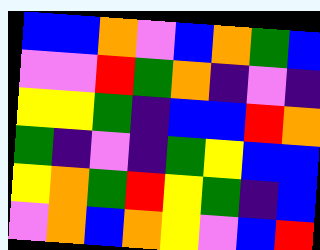[["blue", "blue", "orange", "violet", "blue", "orange", "green", "blue"], ["violet", "violet", "red", "green", "orange", "indigo", "violet", "indigo"], ["yellow", "yellow", "green", "indigo", "blue", "blue", "red", "orange"], ["green", "indigo", "violet", "indigo", "green", "yellow", "blue", "blue"], ["yellow", "orange", "green", "red", "yellow", "green", "indigo", "blue"], ["violet", "orange", "blue", "orange", "yellow", "violet", "blue", "red"]]